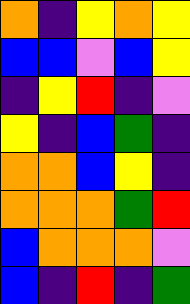[["orange", "indigo", "yellow", "orange", "yellow"], ["blue", "blue", "violet", "blue", "yellow"], ["indigo", "yellow", "red", "indigo", "violet"], ["yellow", "indigo", "blue", "green", "indigo"], ["orange", "orange", "blue", "yellow", "indigo"], ["orange", "orange", "orange", "green", "red"], ["blue", "orange", "orange", "orange", "violet"], ["blue", "indigo", "red", "indigo", "green"]]